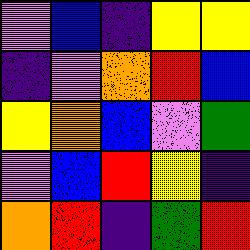[["violet", "blue", "indigo", "yellow", "yellow"], ["indigo", "violet", "orange", "red", "blue"], ["yellow", "orange", "blue", "violet", "green"], ["violet", "blue", "red", "yellow", "indigo"], ["orange", "red", "indigo", "green", "red"]]